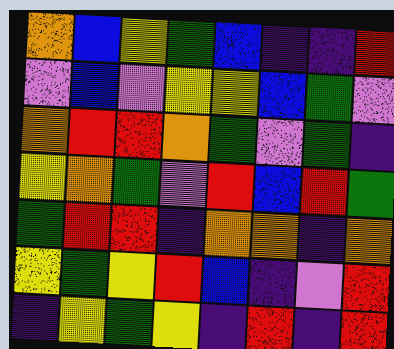[["orange", "blue", "yellow", "green", "blue", "indigo", "indigo", "red"], ["violet", "blue", "violet", "yellow", "yellow", "blue", "green", "violet"], ["orange", "red", "red", "orange", "green", "violet", "green", "indigo"], ["yellow", "orange", "green", "violet", "red", "blue", "red", "green"], ["green", "red", "red", "indigo", "orange", "orange", "indigo", "orange"], ["yellow", "green", "yellow", "red", "blue", "indigo", "violet", "red"], ["indigo", "yellow", "green", "yellow", "indigo", "red", "indigo", "red"]]